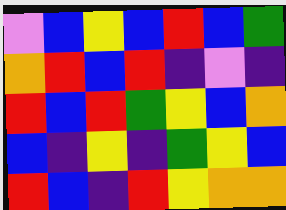[["violet", "blue", "yellow", "blue", "red", "blue", "green"], ["orange", "red", "blue", "red", "indigo", "violet", "indigo"], ["red", "blue", "red", "green", "yellow", "blue", "orange"], ["blue", "indigo", "yellow", "indigo", "green", "yellow", "blue"], ["red", "blue", "indigo", "red", "yellow", "orange", "orange"]]